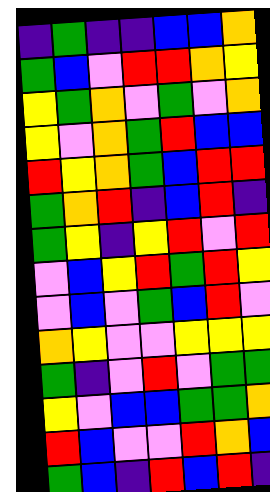[["indigo", "green", "indigo", "indigo", "blue", "blue", "orange"], ["green", "blue", "violet", "red", "red", "orange", "yellow"], ["yellow", "green", "orange", "violet", "green", "violet", "orange"], ["yellow", "violet", "orange", "green", "red", "blue", "blue"], ["red", "yellow", "orange", "green", "blue", "red", "red"], ["green", "orange", "red", "indigo", "blue", "red", "indigo"], ["green", "yellow", "indigo", "yellow", "red", "violet", "red"], ["violet", "blue", "yellow", "red", "green", "red", "yellow"], ["violet", "blue", "violet", "green", "blue", "red", "violet"], ["orange", "yellow", "violet", "violet", "yellow", "yellow", "yellow"], ["green", "indigo", "violet", "red", "violet", "green", "green"], ["yellow", "violet", "blue", "blue", "green", "green", "orange"], ["red", "blue", "violet", "violet", "red", "orange", "blue"], ["green", "blue", "indigo", "red", "blue", "red", "indigo"]]